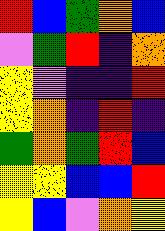[["red", "blue", "green", "orange", "blue"], ["violet", "green", "red", "indigo", "orange"], ["yellow", "violet", "indigo", "indigo", "red"], ["yellow", "orange", "indigo", "red", "indigo"], ["green", "orange", "green", "red", "blue"], ["yellow", "yellow", "blue", "blue", "red"], ["yellow", "blue", "violet", "orange", "yellow"]]